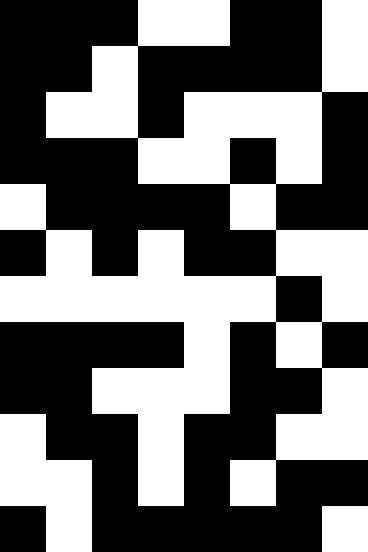[["black", "black", "black", "white", "white", "black", "black", "white"], ["black", "black", "white", "black", "black", "black", "black", "white"], ["black", "white", "white", "black", "white", "white", "white", "black"], ["black", "black", "black", "white", "white", "black", "white", "black"], ["white", "black", "black", "black", "black", "white", "black", "black"], ["black", "white", "black", "white", "black", "black", "white", "white"], ["white", "white", "white", "white", "white", "white", "black", "white"], ["black", "black", "black", "black", "white", "black", "white", "black"], ["black", "black", "white", "white", "white", "black", "black", "white"], ["white", "black", "black", "white", "black", "black", "white", "white"], ["white", "white", "black", "white", "black", "white", "black", "black"], ["black", "white", "black", "black", "black", "black", "black", "white"]]